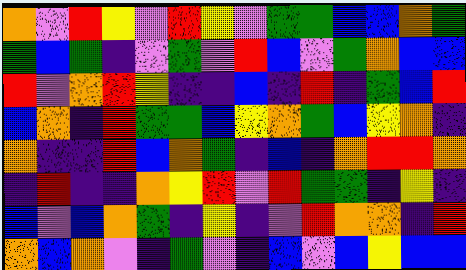[["orange", "violet", "red", "yellow", "violet", "red", "yellow", "violet", "green", "green", "blue", "blue", "orange", "green"], ["green", "blue", "green", "indigo", "violet", "green", "violet", "red", "blue", "violet", "green", "orange", "blue", "blue"], ["red", "violet", "orange", "red", "yellow", "indigo", "indigo", "blue", "indigo", "red", "indigo", "green", "blue", "red"], ["blue", "orange", "indigo", "red", "green", "green", "blue", "yellow", "orange", "green", "blue", "yellow", "orange", "indigo"], ["orange", "indigo", "indigo", "red", "blue", "orange", "green", "indigo", "blue", "indigo", "orange", "red", "red", "orange"], ["indigo", "red", "indigo", "indigo", "orange", "yellow", "red", "violet", "red", "green", "green", "indigo", "yellow", "indigo"], ["blue", "violet", "blue", "orange", "green", "indigo", "yellow", "indigo", "violet", "red", "orange", "orange", "indigo", "red"], ["orange", "blue", "orange", "violet", "indigo", "green", "violet", "indigo", "blue", "violet", "blue", "yellow", "blue", "blue"]]